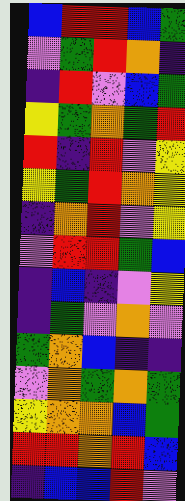[["blue", "red", "red", "blue", "green"], ["violet", "green", "red", "orange", "indigo"], ["indigo", "red", "violet", "blue", "green"], ["yellow", "green", "orange", "green", "red"], ["red", "indigo", "red", "violet", "yellow"], ["yellow", "green", "red", "orange", "yellow"], ["indigo", "orange", "red", "violet", "yellow"], ["violet", "red", "red", "green", "blue"], ["indigo", "blue", "indigo", "violet", "yellow"], ["indigo", "green", "violet", "orange", "violet"], ["green", "orange", "blue", "indigo", "indigo"], ["violet", "orange", "green", "orange", "green"], ["yellow", "orange", "orange", "blue", "green"], ["red", "red", "orange", "red", "blue"], ["indigo", "blue", "blue", "red", "violet"]]